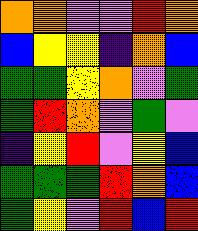[["orange", "orange", "violet", "violet", "red", "orange"], ["blue", "yellow", "yellow", "indigo", "orange", "blue"], ["green", "green", "yellow", "orange", "violet", "green"], ["green", "red", "orange", "violet", "green", "violet"], ["indigo", "yellow", "red", "violet", "yellow", "blue"], ["green", "green", "green", "red", "orange", "blue"], ["green", "yellow", "violet", "red", "blue", "red"]]